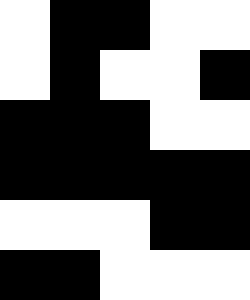[["white", "black", "black", "white", "white"], ["white", "black", "white", "white", "black"], ["black", "black", "black", "white", "white"], ["black", "black", "black", "black", "black"], ["white", "white", "white", "black", "black"], ["black", "black", "white", "white", "white"]]